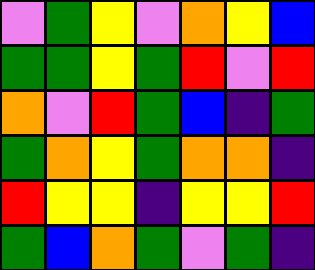[["violet", "green", "yellow", "violet", "orange", "yellow", "blue"], ["green", "green", "yellow", "green", "red", "violet", "red"], ["orange", "violet", "red", "green", "blue", "indigo", "green"], ["green", "orange", "yellow", "green", "orange", "orange", "indigo"], ["red", "yellow", "yellow", "indigo", "yellow", "yellow", "red"], ["green", "blue", "orange", "green", "violet", "green", "indigo"]]